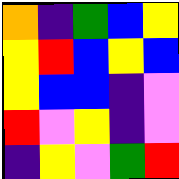[["orange", "indigo", "green", "blue", "yellow"], ["yellow", "red", "blue", "yellow", "blue"], ["yellow", "blue", "blue", "indigo", "violet"], ["red", "violet", "yellow", "indigo", "violet"], ["indigo", "yellow", "violet", "green", "red"]]